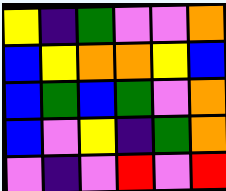[["yellow", "indigo", "green", "violet", "violet", "orange"], ["blue", "yellow", "orange", "orange", "yellow", "blue"], ["blue", "green", "blue", "green", "violet", "orange"], ["blue", "violet", "yellow", "indigo", "green", "orange"], ["violet", "indigo", "violet", "red", "violet", "red"]]